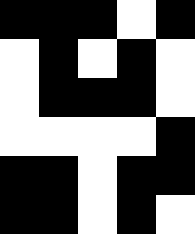[["black", "black", "black", "white", "black"], ["white", "black", "white", "black", "white"], ["white", "black", "black", "black", "white"], ["white", "white", "white", "white", "black"], ["black", "black", "white", "black", "black"], ["black", "black", "white", "black", "white"]]